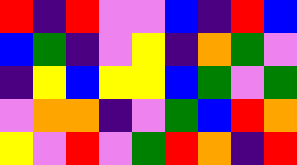[["red", "indigo", "red", "violet", "violet", "blue", "indigo", "red", "blue"], ["blue", "green", "indigo", "violet", "yellow", "indigo", "orange", "green", "violet"], ["indigo", "yellow", "blue", "yellow", "yellow", "blue", "green", "violet", "green"], ["violet", "orange", "orange", "indigo", "violet", "green", "blue", "red", "orange"], ["yellow", "violet", "red", "violet", "green", "red", "orange", "indigo", "red"]]